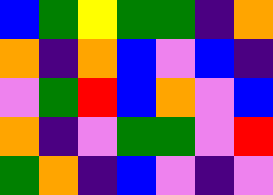[["blue", "green", "yellow", "green", "green", "indigo", "orange"], ["orange", "indigo", "orange", "blue", "violet", "blue", "indigo"], ["violet", "green", "red", "blue", "orange", "violet", "blue"], ["orange", "indigo", "violet", "green", "green", "violet", "red"], ["green", "orange", "indigo", "blue", "violet", "indigo", "violet"]]